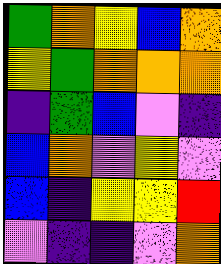[["green", "orange", "yellow", "blue", "orange"], ["yellow", "green", "orange", "orange", "orange"], ["indigo", "green", "blue", "violet", "indigo"], ["blue", "orange", "violet", "yellow", "violet"], ["blue", "indigo", "yellow", "yellow", "red"], ["violet", "indigo", "indigo", "violet", "orange"]]